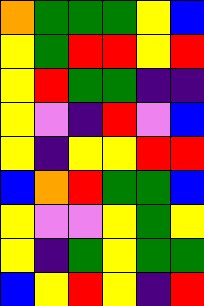[["orange", "green", "green", "green", "yellow", "blue"], ["yellow", "green", "red", "red", "yellow", "red"], ["yellow", "red", "green", "green", "indigo", "indigo"], ["yellow", "violet", "indigo", "red", "violet", "blue"], ["yellow", "indigo", "yellow", "yellow", "red", "red"], ["blue", "orange", "red", "green", "green", "blue"], ["yellow", "violet", "violet", "yellow", "green", "yellow"], ["yellow", "indigo", "green", "yellow", "green", "green"], ["blue", "yellow", "red", "yellow", "indigo", "red"]]